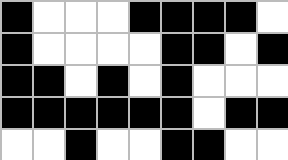[["black", "white", "white", "white", "black", "black", "black", "black", "white"], ["black", "white", "white", "white", "white", "black", "black", "white", "black"], ["black", "black", "white", "black", "white", "black", "white", "white", "white"], ["black", "black", "black", "black", "black", "black", "white", "black", "black"], ["white", "white", "black", "white", "white", "black", "black", "white", "white"]]